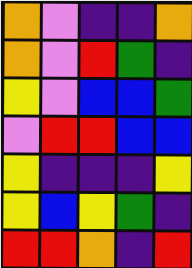[["orange", "violet", "indigo", "indigo", "orange"], ["orange", "violet", "red", "green", "indigo"], ["yellow", "violet", "blue", "blue", "green"], ["violet", "red", "red", "blue", "blue"], ["yellow", "indigo", "indigo", "indigo", "yellow"], ["yellow", "blue", "yellow", "green", "indigo"], ["red", "red", "orange", "indigo", "red"]]